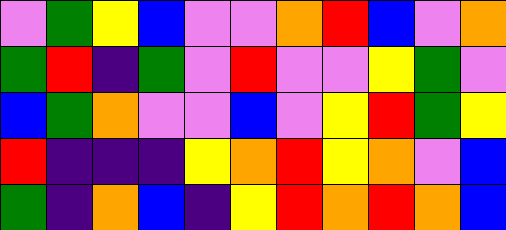[["violet", "green", "yellow", "blue", "violet", "violet", "orange", "red", "blue", "violet", "orange"], ["green", "red", "indigo", "green", "violet", "red", "violet", "violet", "yellow", "green", "violet"], ["blue", "green", "orange", "violet", "violet", "blue", "violet", "yellow", "red", "green", "yellow"], ["red", "indigo", "indigo", "indigo", "yellow", "orange", "red", "yellow", "orange", "violet", "blue"], ["green", "indigo", "orange", "blue", "indigo", "yellow", "red", "orange", "red", "orange", "blue"]]